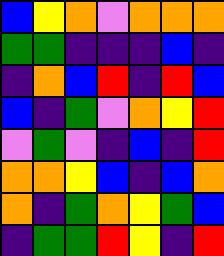[["blue", "yellow", "orange", "violet", "orange", "orange", "orange"], ["green", "green", "indigo", "indigo", "indigo", "blue", "indigo"], ["indigo", "orange", "blue", "red", "indigo", "red", "blue"], ["blue", "indigo", "green", "violet", "orange", "yellow", "red"], ["violet", "green", "violet", "indigo", "blue", "indigo", "red"], ["orange", "orange", "yellow", "blue", "indigo", "blue", "orange"], ["orange", "indigo", "green", "orange", "yellow", "green", "blue"], ["indigo", "green", "green", "red", "yellow", "indigo", "red"]]